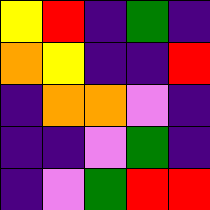[["yellow", "red", "indigo", "green", "indigo"], ["orange", "yellow", "indigo", "indigo", "red"], ["indigo", "orange", "orange", "violet", "indigo"], ["indigo", "indigo", "violet", "green", "indigo"], ["indigo", "violet", "green", "red", "red"]]